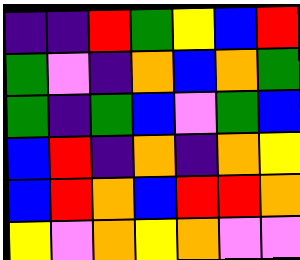[["indigo", "indigo", "red", "green", "yellow", "blue", "red"], ["green", "violet", "indigo", "orange", "blue", "orange", "green"], ["green", "indigo", "green", "blue", "violet", "green", "blue"], ["blue", "red", "indigo", "orange", "indigo", "orange", "yellow"], ["blue", "red", "orange", "blue", "red", "red", "orange"], ["yellow", "violet", "orange", "yellow", "orange", "violet", "violet"]]